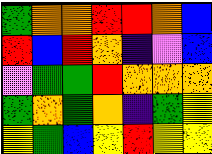[["green", "orange", "orange", "red", "red", "orange", "blue"], ["red", "blue", "red", "orange", "indigo", "violet", "blue"], ["violet", "green", "green", "red", "orange", "orange", "orange"], ["green", "orange", "green", "orange", "indigo", "green", "yellow"], ["yellow", "green", "blue", "yellow", "red", "yellow", "yellow"]]